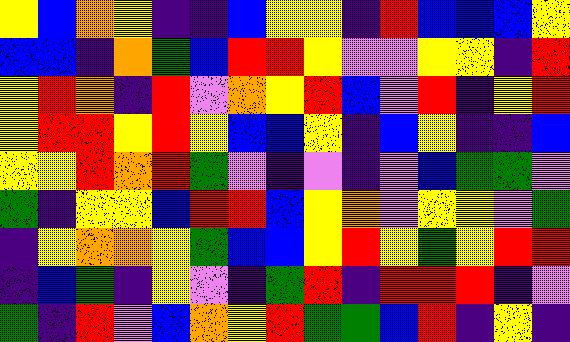[["yellow", "blue", "orange", "yellow", "indigo", "indigo", "blue", "yellow", "yellow", "indigo", "red", "blue", "blue", "blue", "yellow"], ["blue", "blue", "indigo", "orange", "green", "blue", "red", "red", "yellow", "violet", "violet", "yellow", "yellow", "indigo", "red"], ["yellow", "red", "orange", "indigo", "red", "violet", "orange", "yellow", "red", "blue", "violet", "red", "indigo", "yellow", "red"], ["yellow", "red", "red", "yellow", "red", "yellow", "blue", "blue", "yellow", "indigo", "blue", "yellow", "indigo", "indigo", "blue"], ["yellow", "yellow", "red", "orange", "red", "green", "violet", "indigo", "violet", "indigo", "violet", "blue", "green", "green", "violet"], ["green", "indigo", "yellow", "yellow", "blue", "red", "red", "blue", "yellow", "orange", "violet", "yellow", "yellow", "violet", "green"], ["indigo", "yellow", "orange", "orange", "yellow", "green", "blue", "blue", "yellow", "red", "yellow", "green", "yellow", "red", "red"], ["indigo", "blue", "green", "indigo", "yellow", "violet", "indigo", "green", "red", "indigo", "red", "red", "red", "indigo", "violet"], ["green", "indigo", "red", "violet", "blue", "orange", "yellow", "red", "green", "green", "blue", "red", "indigo", "yellow", "indigo"]]